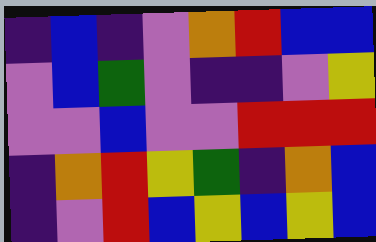[["indigo", "blue", "indigo", "violet", "orange", "red", "blue", "blue"], ["violet", "blue", "green", "violet", "indigo", "indigo", "violet", "yellow"], ["violet", "violet", "blue", "violet", "violet", "red", "red", "red"], ["indigo", "orange", "red", "yellow", "green", "indigo", "orange", "blue"], ["indigo", "violet", "red", "blue", "yellow", "blue", "yellow", "blue"]]